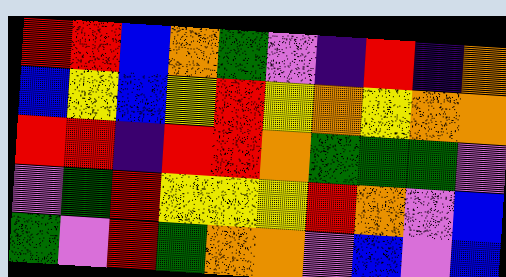[["red", "red", "blue", "orange", "green", "violet", "indigo", "red", "indigo", "orange"], ["blue", "yellow", "blue", "yellow", "red", "yellow", "orange", "yellow", "orange", "orange"], ["red", "red", "indigo", "red", "red", "orange", "green", "green", "green", "violet"], ["violet", "green", "red", "yellow", "yellow", "yellow", "red", "orange", "violet", "blue"], ["green", "violet", "red", "green", "orange", "orange", "violet", "blue", "violet", "blue"]]